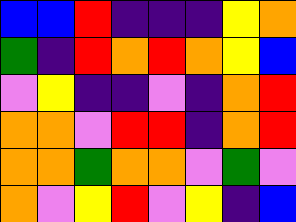[["blue", "blue", "red", "indigo", "indigo", "indigo", "yellow", "orange"], ["green", "indigo", "red", "orange", "red", "orange", "yellow", "blue"], ["violet", "yellow", "indigo", "indigo", "violet", "indigo", "orange", "red"], ["orange", "orange", "violet", "red", "red", "indigo", "orange", "red"], ["orange", "orange", "green", "orange", "orange", "violet", "green", "violet"], ["orange", "violet", "yellow", "red", "violet", "yellow", "indigo", "blue"]]